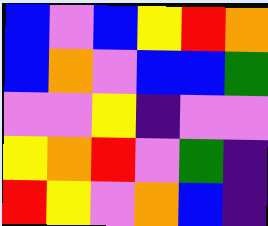[["blue", "violet", "blue", "yellow", "red", "orange"], ["blue", "orange", "violet", "blue", "blue", "green"], ["violet", "violet", "yellow", "indigo", "violet", "violet"], ["yellow", "orange", "red", "violet", "green", "indigo"], ["red", "yellow", "violet", "orange", "blue", "indigo"]]